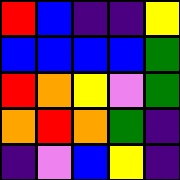[["red", "blue", "indigo", "indigo", "yellow"], ["blue", "blue", "blue", "blue", "green"], ["red", "orange", "yellow", "violet", "green"], ["orange", "red", "orange", "green", "indigo"], ["indigo", "violet", "blue", "yellow", "indigo"]]